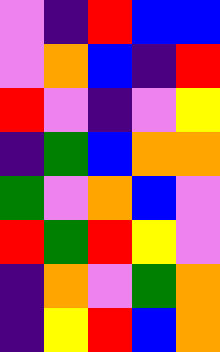[["violet", "indigo", "red", "blue", "blue"], ["violet", "orange", "blue", "indigo", "red"], ["red", "violet", "indigo", "violet", "yellow"], ["indigo", "green", "blue", "orange", "orange"], ["green", "violet", "orange", "blue", "violet"], ["red", "green", "red", "yellow", "violet"], ["indigo", "orange", "violet", "green", "orange"], ["indigo", "yellow", "red", "blue", "orange"]]